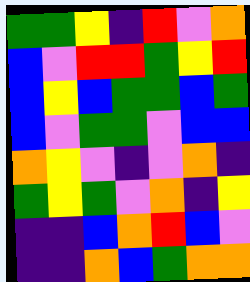[["green", "green", "yellow", "indigo", "red", "violet", "orange"], ["blue", "violet", "red", "red", "green", "yellow", "red"], ["blue", "yellow", "blue", "green", "green", "blue", "green"], ["blue", "violet", "green", "green", "violet", "blue", "blue"], ["orange", "yellow", "violet", "indigo", "violet", "orange", "indigo"], ["green", "yellow", "green", "violet", "orange", "indigo", "yellow"], ["indigo", "indigo", "blue", "orange", "red", "blue", "violet"], ["indigo", "indigo", "orange", "blue", "green", "orange", "orange"]]